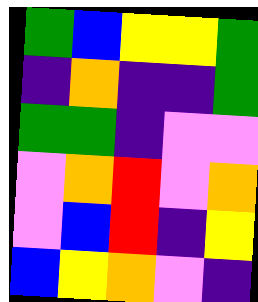[["green", "blue", "yellow", "yellow", "green"], ["indigo", "orange", "indigo", "indigo", "green"], ["green", "green", "indigo", "violet", "violet"], ["violet", "orange", "red", "violet", "orange"], ["violet", "blue", "red", "indigo", "yellow"], ["blue", "yellow", "orange", "violet", "indigo"]]